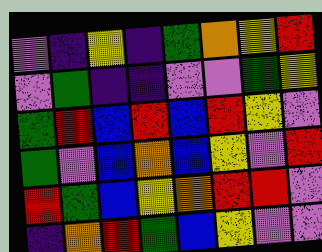[["violet", "indigo", "yellow", "indigo", "green", "orange", "yellow", "red"], ["violet", "green", "indigo", "indigo", "violet", "violet", "green", "yellow"], ["green", "red", "blue", "red", "blue", "red", "yellow", "violet"], ["green", "violet", "blue", "orange", "blue", "yellow", "violet", "red"], ["red", "green", "blue", "yellow", "orange", "red", "red", "violet"], ["indigo", "orange", "red", "green", "blue", "yellow", "violet", "violet"]]